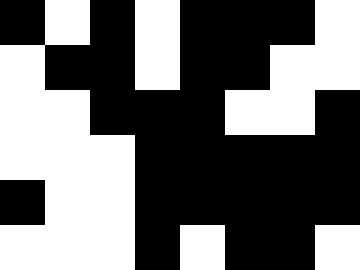[["black", "white", "black", "white", "black", "black", "black", "white"], ["white", "black", "black", "white", "black", "black", "white", "white"], ["white", "white", "black", "black", "black", "white", "white", "black"], ["white", "white", "white", "black", "black", "black", "black", "black"], ["black", "white", "white", "black", "black", "black", "black", "black"], ["white", "white", "white", "black", "white", "black", "black", "white"]]